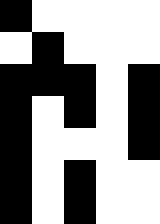[["black", "white", "white", "white", "white"], ["white", "black", "white", "white", "white"], ["black", "black", "black", "white", "black"], ["black", "white", "black", "white", "black"], ["black", "white", "white", "white", "black"], ["black", "white", "black", "white", "white"], ["black", "white", "black", "white", "white"]]